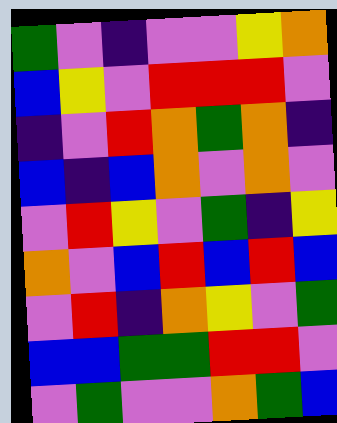[["green", "violet", "indigo", "violet", "violet", "yellow", "orange"], ["blue", "yellow", "violet", "red", "red", "red", "violet"], ["indigo", "violet", "red", "orange", "green", "orange", "indigo"], ["blue", "indigo", "blue", "orange", "violet", "orange", "violet"], ["violet", "red", "yellow", "violet", "green", "indigo", "yellow"], ["orange", "violet", "blue", "red", "blue", "red", "blue"], ["violet", "red", "indigo", "orange", "yellow", "violet", "green"], ["blue", "blue", "green", "green", "red", "red", "violet"], ["violet", "green", "violet", "violet", "orange", "green", "blue"]]